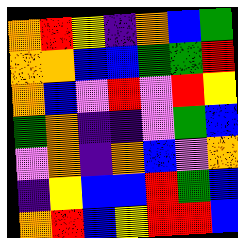[["orange", "red", "yellow", "indigo", "orange", "blue", "green"], ["orange", "orange", "blue", "blue", "green", "green", "red"], ["orange", "blue", "violet", "red", "violet", "red", "yellow"], ["green", "orange", "indigo", "indigo", "violet", "green", "blue"], ["violet", "orange", "indigo", "orange", "blue", "violet", "orange"], ["indigo", "yellow", "blue", "blue", "red", "green", "blue"], ["orange", "red", "blue", "yellow", "red", "red", "blue"]]